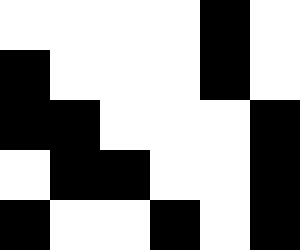[["white", "white", "white", "white", "black", "white"], ["black", "white", "white", "white", "black", "white"], ["black", "black", "white", "white", "white", "black"], ["white", "black", "black", "white", "white", "black"], ["black", "white", "white", "black", "white", "black"]]